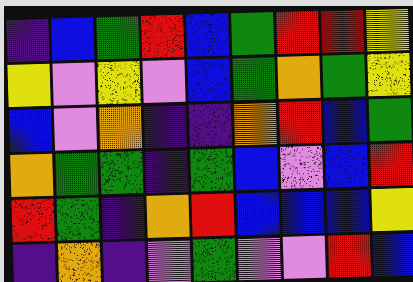[["indigo", "blue", "green", "red", "blue", "green", "red", "red", "yellow"], ["yellow", "violet", "yellow", "violet", "blue", "green", "orange", "green", "yellow"], ["blue", "violet", "orange", "indigo", "indigo", "orange", "red", "blue", "green"], ["orange", "green", "green", "indigo", "green", "blue", "violet", "blue", "red"], ["red", "green", "indigo", "orange", "red", "blue", "blue", "blue", "yellow"], ["indigo", "orange", "indigo", "violet", "green", "violet", "violet", "red", "blue"]]